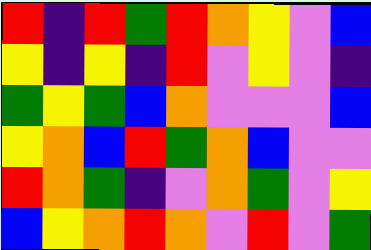[["red", "indigo", "red", "green", "red", "orange", "yellow", "violet", "blue"], ["yellow", "indigo", "yellow", "indigo", "red", "violet", "yellow", "violet", "indigo"], ["green", "yellow", "green", "blue", "orange", "violet", "violet", "violet", "blue"], ["yellow", "orange", "blue", "red", "green", "orange", "blue", "violet", "violet"], ["red", "orange", "green", "indigo", "violet", "orange", "green", "violet", "yellow"], ["blue", "yellow", "orange", "red", "orange", "violet", "red", "violet", "green"]]